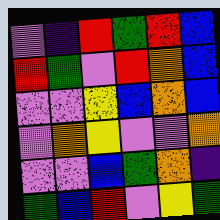[["violet", "indigo", "red", "green", "red", "blue"], ["red", "green", "violet", "red", "orange", "blue"], ["violet", "violet", "yellow", "blue", "orange", "blue"], ["violet", "orange", "yellow", "violet", "violet", "orange"], ["violet", "violet", "blue", "green", "orange", "indigo"], ["green", "blue", "red", "violet", "yellow", "green"]]